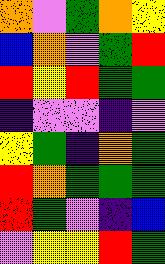[["orange", "violet", "green", "orange", "yellow"], ["blue", "orange", "violet", "green", "red"], ["red", "yellow", "red", "green", "green"], ["indigo", "violet", "violet", "indigo", "violet"], ["yellow", "green", "indigo", "orange", "green"], ["red", "orange", "green", "green", "green"], ["red", "green", "violet", "indigo", "blue"], ["violet", "yellow", "yellow", "red", "green"]]